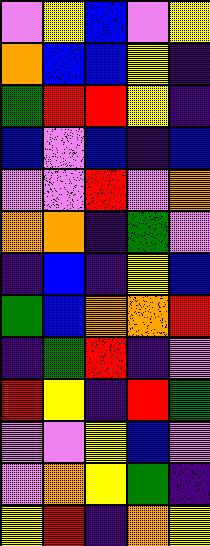[["violet", "yellow", "blue", "violet", "yellow"], ["orange", "blue", "blue", "yellow", "indigo"], ["green", "red", "red", "yellow", "indigo"], ["blue", "violet", "blue", "indigo", "blue"], ["violet", "violet", "red", "violet", "orange"], ["orange", "orange", "indigo", "green", "violet"], ["indigo", "blue", "indigo", "yellow", "blue"], ["green", "blue", "orange", "orange", "red"], ["indigo", "green", "red", "indigo", "violet"], ["red", "yellow", "indigo", "red", "green"], ["violet", "violet", "yellow", "blue", "violet"], ["violet", "orange", "yellow", "green", "indigo"], ["yellow", "red", "indigo", "orange", "yellow"]]